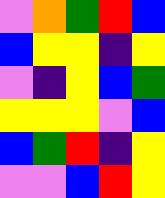[["violet", "orange", "green", "red", "blue"], ["blue", "yellow", "yellow", "indigo", "yellow"], ["violet", "indigo", "yellow", "blue", "green"], ["yellow", "yellow", "yellow", "violet", "blue"], ["blue", "green", "red", "indigo", "yellow"], ["violet", "violet", "blue", "red", "yellow"]]